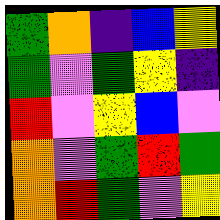[["green", "orange", "indigo", "blue", "yellow"], ["green", "violet", "green", "yellow", "indigo"], ["red", "violet", "yellow", "blue", "violet"], ["orange", "violet", "green", "red", "green"], ["orange", "red", "green", "violet", "yellow"]]